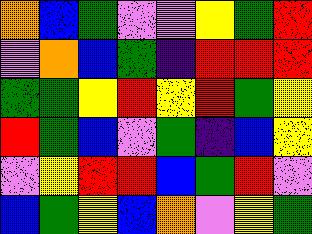[["orange", "blue", "green", "violet", "violet", "yellow", "green", "red"], ["violet", "orange", "blue", "green", "indigo", "red", "red", "red"], ["green", "green", "yellow", "red", "yellow", "red", "green", "yellow"], ["red", "green", "blue", "violet", "green", "indigo", "blue", "yellow"], ["violet", "yellow", "red", "red", "blue", "green", "red", "violet"], ["blue", "green", "yellow", "blue", "orange", "violet", "yellow", "green"]]